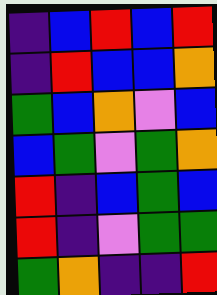[["indigo", "blue", "red", "blue", "red"], ["indigo", "red", "blue", "blue", "orange"], ["green", "blue", "orange", "violet", "blue"], ["blue", "green", "violet", "green", "orange"], ["red", "indigo", "blue", "green", "blue"], ["red", "indigo", "violet", "green", "green"], ["green", "orange", "indigo", "indigo", "red"]]